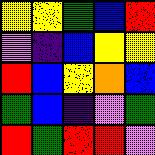[["yellow", "yellow", "green", "blue", "red"], ["violet", "indigo", "blue", "yellow", "yellow"], ["red", "blue", "yellow", "orange", "blue"], ["green", "blue", "indigo", "violet", "green"], ["red", "green", "red", "red", "violet"]]